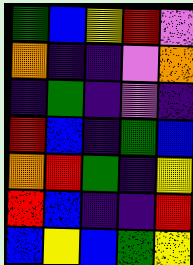[["green", "blue", "yellow", "red", "violet"], ["orange", "indigo", "indigo", "violet", "orange"], ["indigo", "green", "indigo", "violet", "indigo"], ["red", "blue", "indigo", "green", "blue"], ["orange", "red", "green", "indigo", "yellow"], ["red", "blue", "indigo", "indigo", "red"], ["blue", "yellow", "blue", "green", "yellow"]]